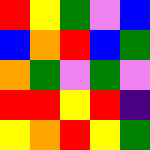[["red", "yellow", "green", "violet", "blue"], ["blue", "orange", "red", "blue", "green"], ["orange", "green", "violet", "green", "violet"], ["red", "red", "yellow", "red", "indigo"], ["yellow", "orange", "red", "yellow", "green"]]